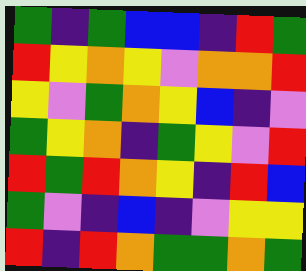[["green", "indigo", "green", "blue", "blue", "indigo", "red", "green"], ["red", "yellow", "orange", "yellow", "violet", "orange", "orange", "red"], ["yellow", "violet", "green", "orange", "yellow", "blue", "indigo", "violet"], ["green", "yellow", "orange", "indigo", "green", "yellow", "violet", "red"], ["red", "green", "red", "orange", "yellow", "indigo", "red", "blue"], ["green", "violet", "indigo", "blue", "indigo", "violet", "yellow", "yellow"], ["red", "indigo", "red", "orange", "green", "green", "orange", "green"]]